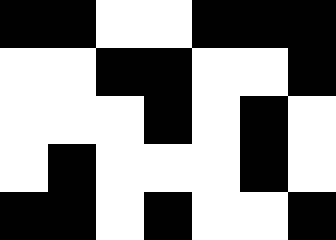[["black", "black", "white", "white", "black", "black", "black"], ["white", "white", "black", "black", "white", "white", "black"], ["white", "white", "white", "black", "white", "black", "white"], ["white", "black", "white", "white", "white", "black", "white"], ["black", "black", "white", "black", "white", "white", "black"]]